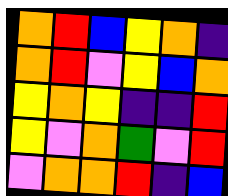[["orange", "red", "blue", "yellow", "orange", "indigo"], ["orange", "red", "violet", "yellow", "blue", "orange"], ["yellow", "orange", "yellow", "indigo", "indigo", "red"], ["yellow", "violet", "orange", "green", "violet", "red"], ["violet", "orange", "orange", "red", "indigo", "blue"]]